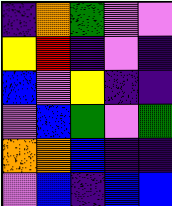[["indigo", "orange", "green", "violet", "violet"], ["yellow", "red", "indigo", "violet", "indigo"], ["blue", "violet", "yellow", "indigo", "indigo"], ["violet", "blue", "green", "violet", "green"], ["orange", "orange", "blue", "indigo", "indigo"], ["violet", "blue", "indigo", "blue", "blue"]]